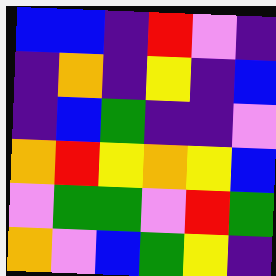[["blue", "blue", "indigo", "red", "violet", "indigo"], ["indigo", "orange", "indigo", "yellow", "indigo", "blue"], ["indigo", "blue", "green", "indigo", "indigo", "violet"], ["orange", "red", "yellow", "orange", "yellow", "blue"], ["violet", "green", "green", "violet", "red", "green"], ["orange", "violet", "blue", "green", "yellow", "indigo"]]